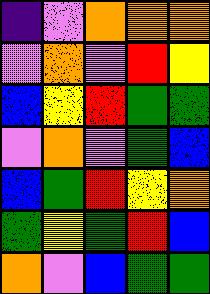[["indigo", "violet", "orange", "orange", "orange"], ["violet", "orange", "violet", "red", "yellow"], ["blue", "yellow", "red", "green", "green"], ["violet", "orange", "violet", "green", "blue"], ["blue", "green", "red", "yellow", "orange"], ["green", "yellow", "green", "red", "blue"], ["orange", "violet", "blue", "green", "green"]]